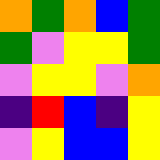[["orange", "green", "orange", "blue", "green"], ["green", "violet", "yellow", "yellow", "green"], ["violet", "yellow", "yellow", "violet", "orange"], ["indigo", "red", "blue", "indigo", "yellow"], ["violet", "yellow", "blue", "blue", "yellow"]]